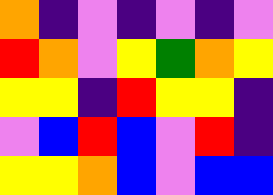[["orange", "indigo", "violet", "indigo", "violet", "indigo", "violet"], ["red", "orange", "violet", "yellow", "green", "orange", "yellow"], ["yellow", "yellow", "indigo", "red", "yellow", "yellow", "indigo"], ["violet", "blue", "red", "blue", "violet", "red", "indigo"], ["yellow", "yellow", "orange", "blue", "violet", "blue", "blue"]]